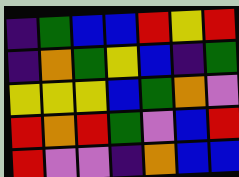[["indigo", "green", "blue", "blue", "red", "yellow", "red"], ["indigo", "orange", "green", "yellow", "blue", "indigo", "green"], ["yellow", "yellow", "yellow", "blue", "green", "orange", "violet"], ["red", "orange", "red", "green", "violet", "blue", "red"], ["red", "violet", "violet", "indigo", "orange", "blue", "blue"]]